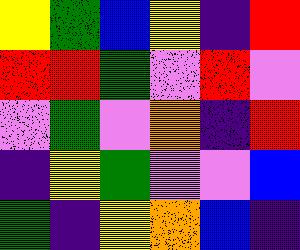[["yellow", "green", "blue", "yellow", "indigo", "red"], ["red", "red", "green", "violet", "red", "violet"], ["violet", "green", "violet", "orange", "indigo", "red"], ["indigo", "yellow", "green", "violet", "violet", "blue"], ["green", "indigo", "yellow", "orange", "blue", "indigo"]]